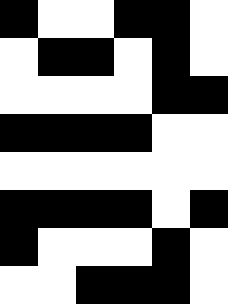[["black", "white", "white", "black", "black", "white"], ["white", "black", "black", "white", "black", "white"], ["white", "white", "white", "white", "black", "black"], ["black", "black", "black", "black", "white", "white"], ["white", "white", "white", "white", "white", "white"], ["black", "black", "black", "black", "white", "black"], ["black", "white", "white", "white", "black", "white"], ["white", "white", "black", "black", "black", "white"]]